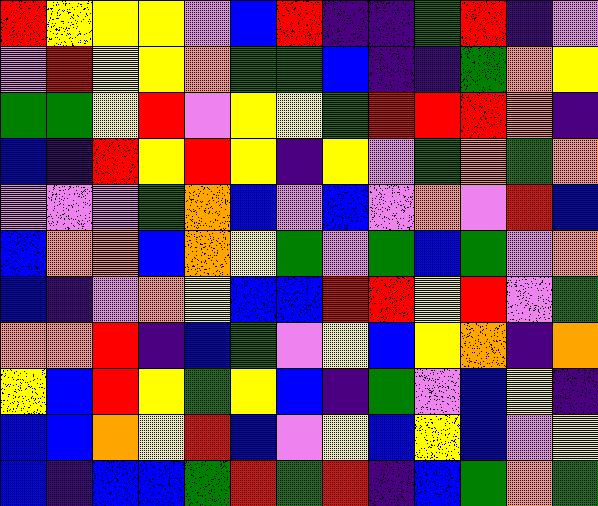[["red", "yellow", "yellow", "yellow", "violet", "blue", "red", "indigo", "indigo", "green", "red", "indigo", "violet"], ["violet", "red", "yellow", "yellow", "orange", "green", "green", "blue", "indigo", "indigo", "green", "orange", "yellow"], ["green", "green", "yellow", "red", "violet", "yellow", "yellow", "green", "red", "red", "red", "orange", "indigo"], ["blue", "indigo", "red", "yellow", "red", "yellow", "indigo", "yellow", "violet", "green", "orange", "green", "orange"], ["violet", "violet", "violet", "green", "orange", "blue", "violet", "blue", "violet", "orange", "violet", "red", "blue"], ["blue", "orange", "orange", "blue", "orange", "yellow", "green", "violet", "green", "blue", "green", "violet", "orange"], ["blue", "indigo", "violet", "orange", "yellow", "blue", "blue", "red", "red", "yellow", "red", "violet", "green"], ["orange", "orange", "red", "indigo", "blue", "green", "violet", "yellow", "blue", "yellow", "orange", "indigo", "orange"], ["yellow", "blue", "red", "yellow", "green", "yellow", "blue", "indigo", "green", "violet", "blue", "yellow", "indigo"], ["blue", "blue", "orange", "yellow", "red", "blue", "violet", "yellow", "blue", "yellow", "blue", "violet", "yellow"], ["blue", "indigo", "blue", "blue", "green", "red", "green", "red", "indigo", "blue", "green", "orange", "green"]]